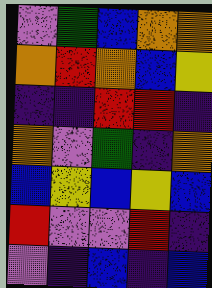[["violet", "green", "blue", "orange", "orange"], ["orange", "red", "orange", "blue", "yellow"], ["indigo", "indigo", "red", "red", "indigo"], ["orange", "violet", "green", "indigo", "orange"], ["blue", "yellow", "blue", "yellow", "blue"], ["red", "violet", "violet", "red", "indigo"], ["violet", "indigo", "blue", "indigo", "blue"]]